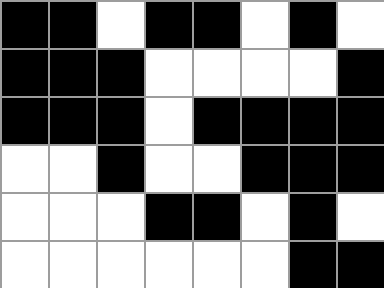[["black", "black", "white", "black", "black", "white", "black", "white"], ["black", "black", "black", "white", "white", "white", "white", "black"], ["black", "black", "black", "white", "black", "black", "black", "black"], ["white", "white", "black", "white", "white", "black", "black", "black"], ["white", "white", "white", "black", "black", "white", "black", "white"], ["white", "white", "white", "white", "white", "white", "black", "black"]]